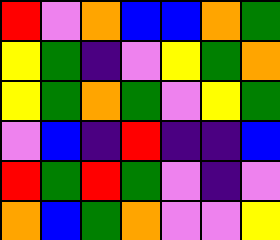[["red", "violet", "orange", "blue", "blue", "orange", "green"], ["yellow", "green", "indigo", "violet", "yellow", "green", "orange"], ["yellow", "green", "orange", "green", "violet", "yellow", "green"], ["violet", "blue", "indigo", "red", "indigo", "indigo", "blue"], ["red", "green", "red", "green", "violet", "indigo", "violet"], ["orange", "blue", "green", "orange", "violet", "violet", "yellow"]]